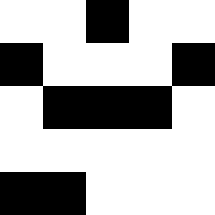[["white", "white", "black", "white", "white"], ["black", "white", "white", "white", "black"], ["white", "black", "black", "black", "white"], ["white", "white", "white", "white", "white"], ["black", "black", "white", "white", "white"]]